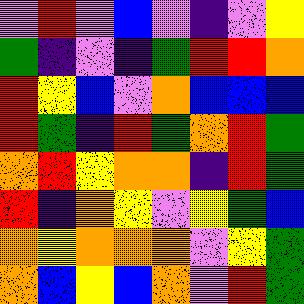[["violet", "red", "violet", "blue", "violet", "indigo", "violet", "yellow"], ["green", "indigo", "violet", "indigo", "green", "red", "red", "orange"], ["red", "yellow", "blue", "violet", "orange", "blue", "blue", "blue"], ["red", "green", "indigo", "red", "green", "orange", "red", "green"], ["orange", "red", "yellow", "orange", "orange", "indigo", "red", "green"], ["red", "indigo", "orange", "yellow", "violet", "yellow", "green", "blue"], ["orange", "yellow", "orange", "orange", "orange", "violet", "yellow", "green"], ["orange", "blue", "yellow", "blue", "orange", "violet", "red", "green"]]